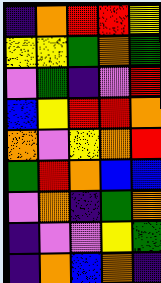[["indigo", "orange", "red", "red", "yellow"], ["yellow", "yellow", "green", "orange", "green"], ["violet", "green", "indigo", "violet", "red"], ["blue", "yellow", "red", "red", "orange"], ["orange", "violet", "yellow", "orange", "red"], ["green", "red", "orange", "blue", "blue"], ["violet", "orange", "indigo", "green", "orange"], ["indigo", "violet", "violet", "yellow", "green"], ["indigo", "orange", "blue", "orange", "indigo"]]